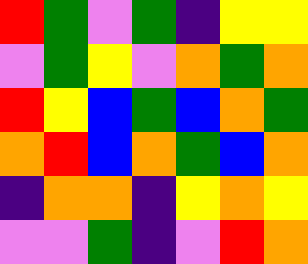[["red", "green", "violet", "green", "indigo", "yellow", "yellow"], ["violet", "green", "yellow", "violet", "orange", "green", "orange"], ["red", "yellow", "blue", "green", "blue", "orange", "green"], ["orange", "red", "blue", "orange", "green", "blue", "orange"], ["indigo", "orange", "orange", "indigo", "yellow", "orange", "yellow"], ["violet", "violet", "green", "indigo", "violet", "red", "orange"]]